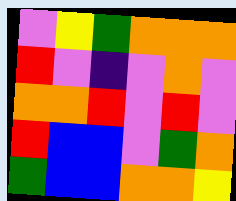[["violet", "yellow", "green", "orange", "orange", "orange"], ["red", "violet", "indigo", "violet", "orange", "violet"], ["orange", "orange", "red", "violet", "red", "violet"], ["red", "blue", "blue", "violet", "green", "orange"], ["green", "blue", "blue", "orange", "orange", "yellow"]]